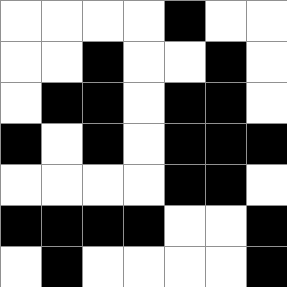[["white", "white", "white", "white", "black", "white", "white"], ["white", "white", "black", "white", "white", "black", "white"], ["white", "black", "black", "white", "black", "black", "white"], ["black", "white", "black", "white", "black", "black", "black"], ["white", "white", "white", "white", "black", "black", "white"], ["black", "black", "black", "black", "white", "white", "black"], ["white", "black", "white", "white", "white", "white", "black"]]